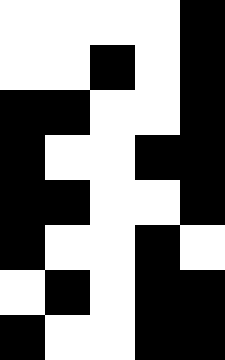[["white", "white", "white", "white", "black"], ["white", "white", "black", "white", "black"], ["black", "black", "white", "white", "black"], ["black", "white", "white", "black", "black"], ["black", "black", "white", "white", "black"], ["black", "white", "white", "black", "white"], ["white", "black", "white", "black", "black"], ["black", "white", "white", "black", "black"]]